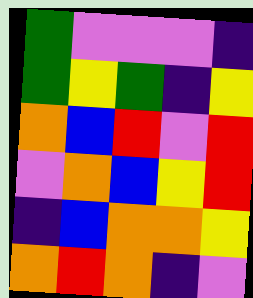[["green", "violet", "violet", "violet", "indigo"], ["green", "yellow", "green", "indigo", "yellow"], ["orange", "blue", "red", "violet", "red"], ["violet", "orange", "blue", "yellow", "red"], ["indigo", "blue", "orange", "orange", "yellow"], ["orange", "red", "orange", "indigo", "violet"]]